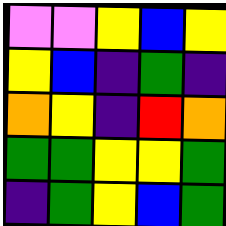[["violet", "violet", "yellow", "blue", "yellow"], ["yellow", "blue", "indigo", "green", "indigo"], ["orange", "yellow", "indigo", "red", "orange"], ["green", "green", "yellow", "yellow", "green"], ["indigo", "green", "yellow", "blue", "green"]]